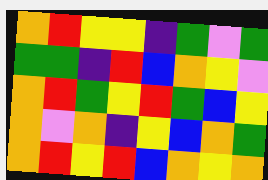[["orange", "red", "yellow", "yellow", "indigo", "green", "violet", "green"], ["green", "green", "indigo", "red", "blue", "orange", "yellow", "violet"], ["orange", "red", "green", "yellow", "red", "green", "blue", "yellow"], ["orange", "violet", "orange", "indigo", "yellow", "blue", "orange", "green"], ["orange", "red", "yellow", "red", "blue", "orange", "yellow", "orange"]]